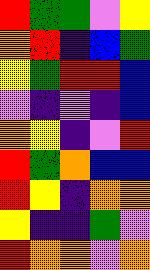[["red", "green", "green", "violet", "yellow"], ["orange", "red", "indigo", "blue", "green"], ["yellow", "green", "red", "red", "blue"], ["violet", "indigo", "violet", "indigo", "blue"], ["orange", "yellow", "indigo", "violet", "red"], ["red", "green", "orange", "blue", "blue"], ["red", "yellow", "indigo", "orange", "orange"], ["yellow", "indigo", "indigo", "green", "violet"], ["red", "orange", "orange", "violet", "orange"]]